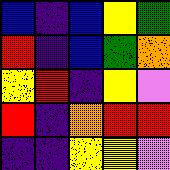[["blue", "indigo", "blue", "yellow", "green"], ["red", "indigo", "blue", "green", "orange"], ["yellow", "red", "indigo", "yellow", "violet"], ["red", "indigo", "orange", "red", "red"], ["indigo", "indigo", "yellow", "yellow", "violet"]]